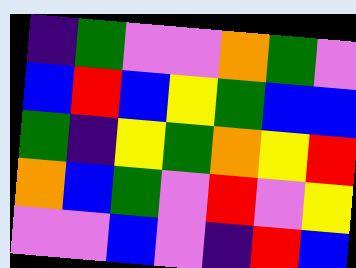[["indigo", "green", "violet", "violet", "orange", "green", "violet"], ["blue", "red", "blue", "yellow", "green", "blue", "blue"], ["green", "indigo", "yellow", "green", "orange", "yellow", "red"], ["orange", "blue", "green", "violet", "red", "violet", "yellow"], ["violet", "violet", "blue", "violet", "indigo", "red", "blue"]]